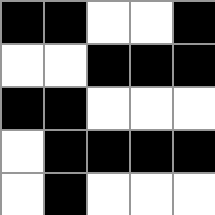[["black", "black", "white", "white", "black"], ["white", "white", "black", "black", "black"], ["black", "black", "white", "white", "white"], ["white", "black", "black", "black", "black"], ["white", "black", "white", "white", "white"]]